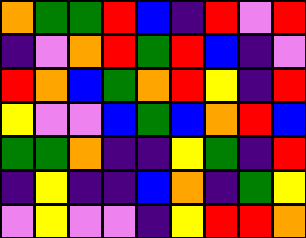[["orange", "green", "green", "red", "blue", "indigo", "red", "violet", "red"], ["indigo", "violet", "orange", "red", "green", "red", "blue", "indigo", "violet"], ["red", "orange", "blue", "green", "orange", "red", "yellow", "indigo", "red"], ["yellow", "violet", "violet", "blue", "green", "blue", "orange", "red", "blue"], ["green", "green", "orange", "indigo", "indigo", "yellow", "green", "indigo", "red"], ["indigo", "yellow", "indigo", "indigo", "blue", "orange", "indigo", "green", "yellow"], ["violet", "yellow", "violet", "violet", "indigo", "yellow", "red", "red", "orange"]]